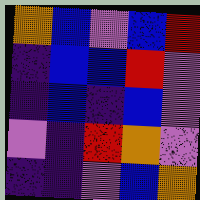[["orange", "blue", "violet", "blue", "red"], ["indigo", "blue", "blue", "red", "violet"], ["indigo", "blue", "indigo", "blue", "violet"], ["violet", "indigo", "red", "orange", "violet"], ["indigo", "indigo", "violet", "blue", "orange"]]